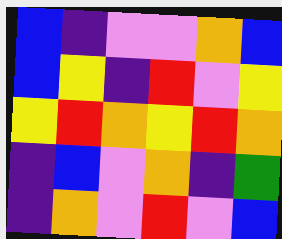[["blue", "indigo", "violet", "violet", "orange", "blue"], ["blue", "yellow", "indigo", "red", "violet", "yellow"], ["yellow", "red", "orange", "yellow", "red", "orange"], ["indigo", "blue", "violet", "orange", "indigo", "green"], ["indigo", "orange", "violet", "red", "violet", "blue"]]